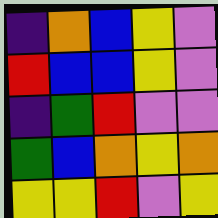[["indigo", "orange", "blue", "yellow", "violet"], ["red", "blue", "blue", "yellow", "violet"], ["indigo", "green", "red", "violet", "violet"], ["green", "blue", "orange", "yellow", "orange"], ["yellow", "yellow", "red", "violet", "yellow"]]